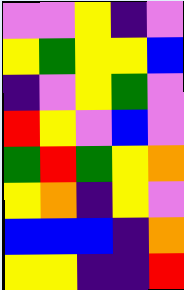[["violet", "violet", "yellow", "indigo", "violet"], ["yellow", "green", "yellow", "yellow", "blue"], ["indigo", "violet", "yellow", "green", "violet"], ["red", "yellow", "violet", "blue", "violet"], ["green", "red", "green", "yellow", "orange"], ["yellow", "orange", "indigo", "yellow", "violet"], ["blue", "blue", "blue", "indigo", "orange"], ["yellow", "yellow", "indigo", "indigo", "red"]]